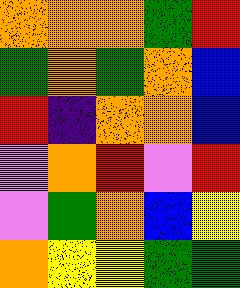[["orange", "orange", "orange", "green", "red"], ["green", "orange", "green", "orange", "blue"], ["red", "indigo", "orange", "orange", "blue"], ["violet", "orange", "red", "violet", "red"], ["violet", "green", "orange", "blue", "yellow"], ["orange", "yellow", "yellow", "green", "green"]]